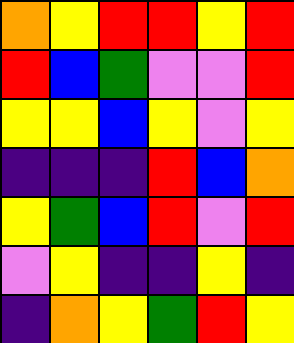[["orange", "yellow", "red", "red", "yellow", "red"], ["red", "blue", "green", "violet", "violet", "red"], ["yellow", "yellow", "blue", "yellow", "violet", "yellow"], ["indigo", "indigo", "indigo", "red", "blue", "orange"], ["yellow", "green", "blue", "red", "violet", "red"], ["violet", "yellow", "indigo", "indigo", "yellow", "indigo"], ["indigo", "orange", "yellow", "green", "red", "yellow"]]